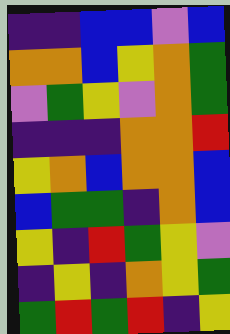[["indigo", "indigo", "blue", "blue", "violet", "blue"], ["orange", "orange", "blue", "yellow", "orange", "green"], ["violet", "green", "yellow", "violet", "orange", "green"], ["indigo", "indigo", "indigo", "orange", "orange", "red"], ["yellow", "orange", "blue", "orange", "orange", "blue"], ["blue", "green", "green", "indigo", "orange", "blue"], ["yellow", "indigo", "red", "green", "yellow", "violet"], ["indigo", "yellow", "indigo", "orange", "yellow", "green"], ["green", "red", "green", "red", "indigo", "yellow"]]